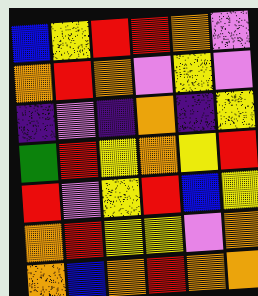[["blue", "yellow", "red", "red", "orange", "violet"], ["orange", "red", "orange", "violet", "yellow", "violet"], ["indigo", "violet", "indigo", "orange", "indigo", "yellow"], ["green", "red", "yellow", "orange", "yellow", "red"], ["red", "violet", "yellow", "red", "blue", "yellow"], ["orange", "red", "yellow", "yellow", "violet", "orange"], ["orange", "blue", "orange", "red", "orange", "orange"]]